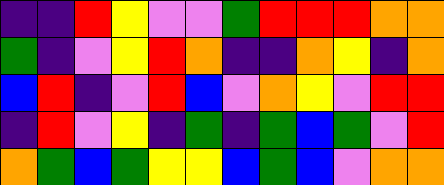[["indigo", "indigo", "red", "yellow", "violet", "violet", "green", "red", "red", "red", "orange", "orange"], ["green", "indigo", "violet", "yellow", "red", "orange", "indigo", "indigo", "orange", "yellow", "indigo", "orange"], ["blue", "red", "indigo", "violet", "red", "blue", "violet", "orange", "yellow", "violet", "red", "red"], ["indigo", "red", "violet", "yellow", "indigo", "green", "indigo", "green", "blue", "green", "violet", "red"], ["orange", "green", "blue", "green", "yellow", "yellow", "blue", "green", "blue", "violet", "orange", "orange"]]